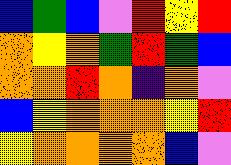[["blue", "green", "blue", "violet", "red", "yellow", "red"], ["orange", "yellow", "orange", "green", "red", "green", "blue"], ["orange", "orange", "red", "orange", "indigo", "orange", "violet"], ["blue", "yellow", "orange", "orange", "orange", "yellow", "red"], ["yellow", "orange", "orange", "orange", "orange", "blue", "violet"]]